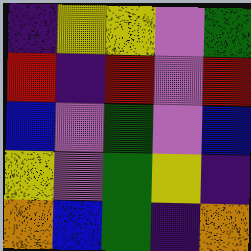[["indigo", "yellow", "yellow", "violet", "green"], ["red", "indigo", "red", "violet", "red"], ["blue", "violet", "green", "violet", "blue"], ["yellow", "violet", "green", "yellow", "indigo"], ["orange", "blue", "green", "indigo", "orange"]]